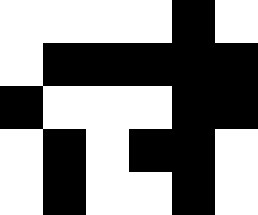[["white", "white", "white", "white", "black", "white"], ["white", "black", "black", "black", "black", "black"], ["black", "white", "white", "white", "black", "black"], ["white", "black", "white", "black", "black", "white"], ["white", "black", "white", "white", "black", "white"]]